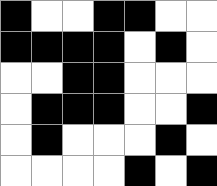[["black", "white", "white", "black", "black", "white", "white"], ["black", "black", "black", "black", "white", "black", "white"], ["white", "white", "black", "black", "white", "white", "white"], ["white", "black", "black", "black", "white", "white", "black"], ["white", "black", "white", "white", "white", "black", "white"], ["white", "white", "white", "white", "black", "white", "black"]]